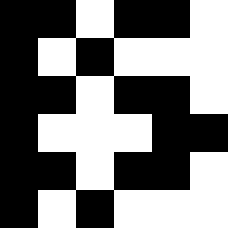[["black", "black", "white", "black", "black", "white"], ["black", "white", "black", "white", "white", "white"], ["black", "black", "white", "black", "black", "white"], ["black", "white", "white", "white", "black", "black"], ["black", "black", "white", "black", "black", "white"], ["black", "white", "black", "white", "white", "white"]]